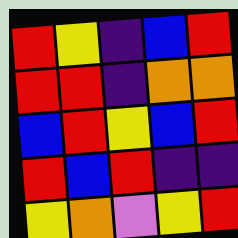[["red", "yellow", "indigo", "blue", "red"], ["red", "red", "indigo", "orange", "orange"], ["blue", "red", "yellow", "blue", "red"], ["red", "blue", "red", "indigo", "indigo"], ["yellow", "orange", "violet", "yellow", "red"]]